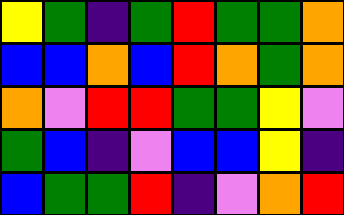[["yellow", "green", "indigo", "green", "red", "green", "green", "orange"], ["blue", "blue", "orange", "blue", "red", "orange", "green", "orange"], ["orange", "violet", "red", "red", "green", "green", "yellow", "violet"], ["green", "blue", "indigo", "violet", "blue", "blue", "yellow", "indigo"], ["blue", "green", "green", "red", "indigo", "violet", "orange", "red"]]